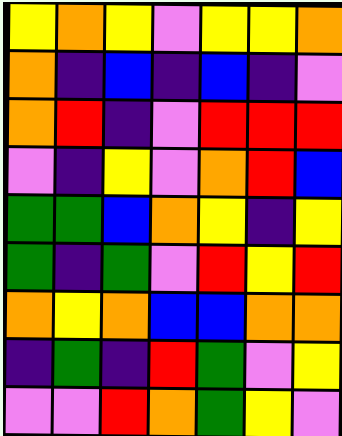[["yellow", "orange", "yellow", "violet", "yellow", "yellow", "orange"], ["orange", "indigo", "blue", "indigo", "blue", "indigo", "violet"], ["orange", "red", "indigo", "violet", "red", "red", "red"], ["violet", "indigo", "yellow", "violet", "orange", "red", "blue"], ["green", "green", "blue", "orange", "yellow", "indigo", "yellow"], ["green", "indigo", "green", "violet", "red", "yellow", "red"], ["orange", "yellow", "orange", "blue", "blue", "orange", "orange"], ["indigo", "green", "indigo", "red", "green", "violet", "yellow"], ["violet", "violet", "red", "orange", "green", "yellow", "violet"]]